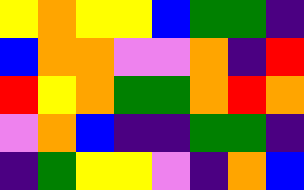[["yellow", "orange", "yellow", "yellow", "blue", "green", "green", "indigo"], ["blue", "orange", "orange", "violet", "violet", "orange", "indigo", "red"], ["red", "yellow", "orange", "green", "green", "orange", "red", "orange"], ["violet", "orange", "blue", "indigo", "indigo", "green", "green", "indigo"], ["indigo", "green", "yellow", "yellow", "violet", "indigo", "orange", "blue"]]